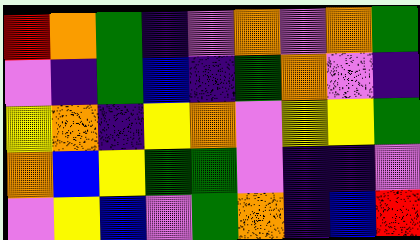[["red", "orange", "green", "indigo", "violet", "orange", "violet", "orange", "green"], ["violet", "indigo", "green", "blue", "indigo", "green", "orange", "violet", "indigo"], ["yellow", "orange", "indigo", "yellow", "orange", "violet", "yellow", "yellow", "green"], ["orange", "blue", "yellow", "green", "green", "violet", "indigo", "indigo", "violet"], ["violet", "yellow", "blue", "violet", "green", "orange", "indigo", "blue", "red"]]